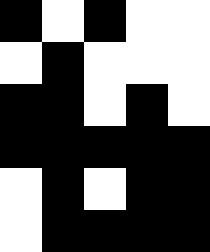[["black", "white", "black", "white", "white"], ["white", "black", "white", "white", "white"], ["black", "black", "white", "black", "white"], ["black", "black", "black", "black", "black"], ["white", "black", "white", "black", "black"], ["white", "black", "black", "black", "black"]]